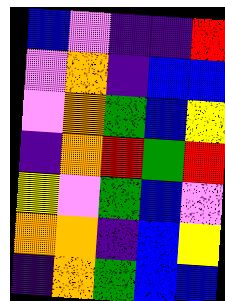[["blue", "violet", "indigo", "indigo", "red"], ["violet", "orange", "indigo", "blue", "blue"], ["violet", "orange", "green", "blue", "yellow"], ["indigo", "orange", "red", "green", "red"], ["yellow", "violet", "green", "blue", "violet"], ["orange", "orange", "indigo", "blue", "yellow"], ["indigo", "orange", "green", "blue", "blue"]]